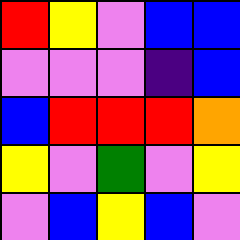[["red", "yellow", "violet", "blue", "blue"], ["violet", "violet", "violet", "indigo", "blue"], ["blue", "red", "red", "red", "orange"], ["yellow", "violet", "green", "violet", "yellow"], ["violet", "blue", "yellow", "blue", "violet"]]